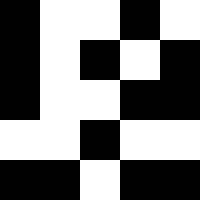[["black", "white", "white", "black", "white"], ["black", "white", "black", "white", "black"], ["black", "white", "white", "black", "black"], ["white", "white", "black", "white", "white"], ["black", "black", "white", "black", "black"]]